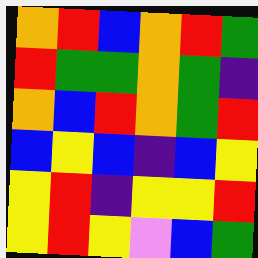[["orange", "red", "blue", "orange", "red", "green"], ["red", "green", "green", "orange", "green", "indigo"], ["orange", "blue", "red", "orange", "green", "red"], ["blue", "yellow", "blue", "indigo", "blue", "yellow"], ["yellow", "red", "indigo", "yellow", "yellow", "red"], ["yellow", "red", "yellow", "violet", "blue", "green"]]